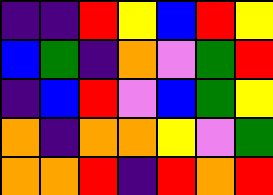[["indigo", "indigo", "red", "yellow", "blue", "red", "yellow"], ["blue", "green", "indigo", "orange", "violet", "green", "red"], ["indigo", "blue", "red", "violet", "blue", "green", "yellow"], ["orange", "indigo", "orange", "orange", "yellow", "violet", "green"], ["orange", "orange", "red", "indigo", "red", "orange", "red"]]